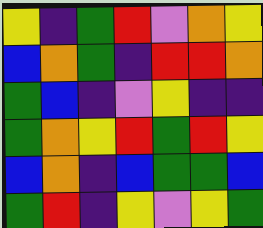[["yellow", "indigo", "green", "red", "violet", "orange", "yellow"], ["blue", "orange", "green", "indigo", "red", "red", "orange"], ["green", "blue", "indigo", "violet", "yellow", "indigo", "indigo"], ["green", "orange", "yellow", "red", "green", "red", "yellow"], ["blue", "orange", "indigo", "blue", "green", "green", "blue"], ["green", "red", "indigo", "yellow", "violet", "yellow", "green"]]